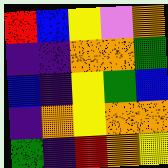[["red", "blue", "yellow", "violet", "orange"], ["indigo", "indigo", "orange", "orange", "green"], ["blue", "indigo", "yellow", "green", "blue"], ["indigo", "orange", "yellow", "orange", "orange"], ["green", "indigo", "red", "orange", "yellow"]]